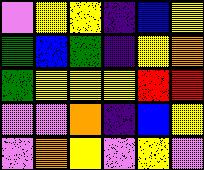[["violet", "yellow", "yellow", "indigo", "blue", "yellow"], ["green", "blue", "green", "indigo", "yellow", "orange"], ["green", "yellow", "yellow", "yellow", "red", "red"], ["violet", "violet", "orange", "indigo", "blue", "yellow"], ["violet", "orange", "yellow", "violet", "yellow", "violet"]]